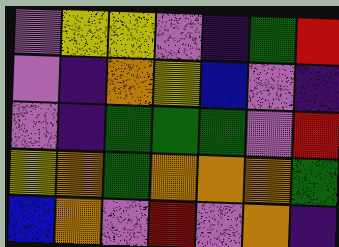[["violet", "yellow", "yellow", "violet", "indigo", "green", "red"], ["violet", "indigo", "orange", "yellow", "blue", "violet", "indigo"], ["violet", "indigo", "green", "green", "green", "violet", "red"], ["yellow", "orange", "green", "orange", "orange", "orange", "green"], ["blue", "orange", "violet", "red", "violet", "orange", "indigo"]]